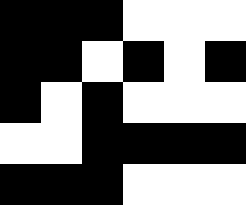[["black", "black", "black", "white", "white", "white"], ["black", "black", "white", "black", "white", "black"], ["black", "white", "black", "white", "white", "white"], ["white", "white", "black", "black", "black", "black"], ["black", "black", "black", "white", "white", "white"]]